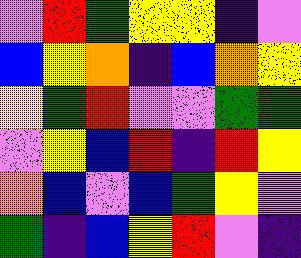[["violet", "red", "green", "yellow", "yellow", "indigo", "violet"], ["blue", "yellow", "orange", "indigo", "blue", "orange", "yellow"], ["yellow", "green", "red", "violet", "violet", "green", "green"], ["violet", "yellow", "blue", "red", "indigo", "red", "yellow"], ["orange", "blue", "violet", "blue", "green", "yellow", "violet"], ["green", "indigo", "blue", "yellow", "red", "violet", "indigo"]]